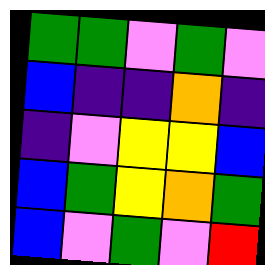[["green", "green", "violet", "green", "violet"], ["blue", "indigo", "indigo", "orange", "indigo"], ["indigo", "violet", "yellow", "yellow", "blue"], ["blue", "green", "yellow", "orange", "green"], ["blue", "violet", "green", "violet", "red"]]